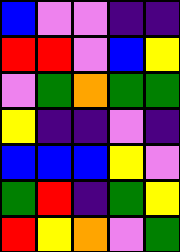[["blue", "violet", "violet", "indigo", "indigo"], ["red", "red", "violet", "blue", "yellow"], ["violet", "green", "orange", "green", "green"], ["yellow", "indigo", "indigo", "violet", "indigo"], ["blue", "blue", "blue", "yellow", "violet"], ["green", "red", "indigo", "green", "yellow"], ["red", "yellow", "orange", "violet", "green"]]